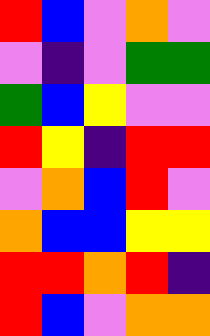[["red", "blue", "violet", "orange", "violet"], ["violet", "indigo", "violet", "green", "green"], ["green", "blue", "yellow", "violet", "violet"], ["red", "yellow", "indigo", "red", "red"], ["violet", "orange", "blue", "red", "violet"], ["orange", "blue", "blue", "yellow", "yellow"], ["red", "red", "orange", "red", "indigo"], ["red", "blue", "violet", "orange", "orange"]]